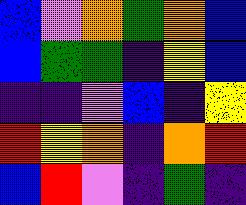[["blue", "violet", "orange", "green", "orange", "blue"], ["blue", "green", "green", "indigo", "yellow", "blue"], ["indigo", "indigo", "violet", "blue", "indigo", "yellow"], ["red", "yellow", "orange", "indigo", "orange", "red"], ["blue", "red", "violet", "indigo", "green", "indigo"]]